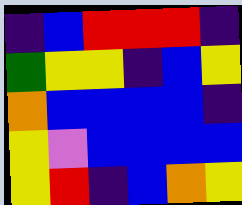[["indigo", "blue", "red", "red", "red", "indigo"], ["green", "yellow", "yellow", "indigo", "blue", "yellow"], ["orange", "blue", "blue", "blue", "blue", "indigo"], ["yellow", "violet", "blue", "blue", "blue", "blue"], ["yellow", "red", "indigo", "blue", "orange", "yellow"]]